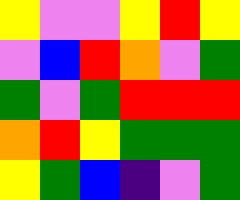[["yellow", "violet", "violet", "yellow", "red", "yellow"], ["violet", "blue", "red", "orange", "violet", "green"], ["green", "violet", "green", "red", "red", "red"], ["orange", "red", "yellow", "green", "green", "green"], ["yellow", "green", "blue", "indigo", "violet", "green"]]